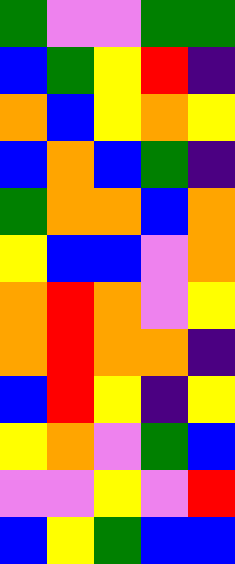[["green", "violet", "violet", "green", "green"], ["blue", "green", "yellow", "red", "indigo"], ["orange", "blue", "yellow", "orange", "yellow"], ["blue", "orange", "blue", "green", "indigo"], ["green", "orange", "orange", "blue", "orange"], ["yellow", "blue", "blue", "violet", "orange"], ["orange", "red", "orange", "violet", "yellow"], ["orange", "red", "orange", "orange", "indigo"], ["blue", "red", "yellow", "indigo", "yellow"], ["yellow", "orange", "violet", "green", "blue"], ["violet", "violet", "yellow", "violet", "red"], ["blue", "yellow", "green", "blue", "blue"]]